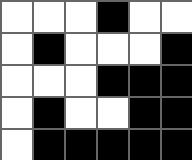[["white", "white", "white", "black", "white", "white"], ["white", "black", "white", "white", "white", "black"], ["white", "white", "white", "black", "black", "black"], ["white", "black", "white", "white", "black", "black"], ["white", "black", "black", "black", "black", "black"]]